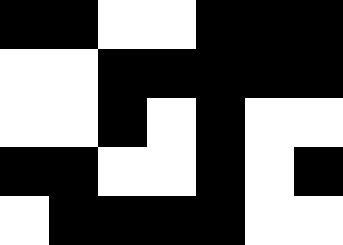[["black", "black", "white", "white", "black", "black", "black"], ["white", "white", "black", "black", "black", "black", "black"], ["white", "white", "black", "white", "black", "white", "white"], ["black", "black", "white", "white", "black", "white", "black"], ["white", "black", "black", "black", "black", "white", "white"]]